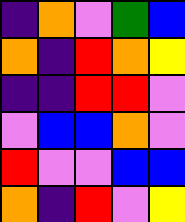[["indigo", "orange", "violet", "green", "blue"], ["orange", "indigo", "red", "orange", "yellow"], ["indigo", "indigo", "red", "red", "violet"], ["violet", "blue", "blue", "orange", "violet"], ["red", "violet", "violet", "blue", "blue"], ["orange", "indigo", "red", "violet", "yellow"]]